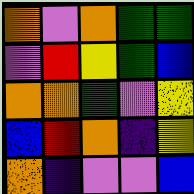[["orange", "violet", "orange", "green", "green"], ["violet", "red", "yellow", "green", "blue"], ["orange", "orange", "green", "violet", "yellow"], ["blue", "red", "orange", "indigo", "yellow"], ["orange", "indigo", "violet", "violet", "blue"]]